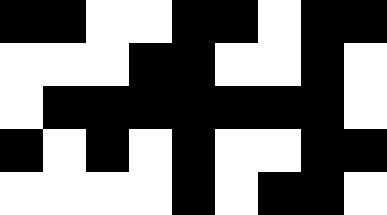[["black", "black", "white", "white", "black", "black", "white", "black", "black"], ["white", "white", "white", "black", "black", "white", "white", "black", "white"], ["white", "black", "black", "black", "black", "black", "black", "black", "white"], ["black", "white", "black", "white", "black", "white", "white", "black", "black"], ["white", "white", "white", "white", "black", "white", "black", "black", "white"]]